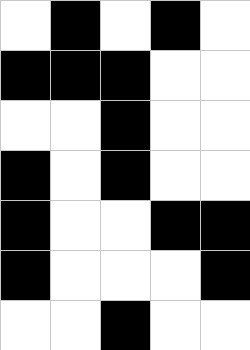[["white", "black", "white", "black", "white"], ["black", "black", "black", "white", "white"], ["white", "white", "black", "white", "white"], ["black", "white", "black", "white", "white"], ["black", "white", "white", "black", "black"], ["black", "white", "white", "white", "black"], ["white", "white", "black", "white", "white"]]